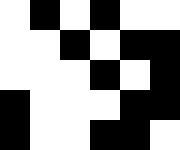[["white", "black", "white", "black", "white", "white"], ["white", "white", "black", "white", "black", "black"], ["white", "white", "white", "black", "white", "black"], ["black", "white", "white", "white", "black", "black"], ["black", "white", "white", "black", "black", "white"]]